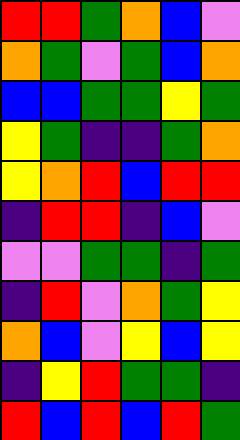[["red", "red", "green", "orange", "blue", "violet"], ["orange", "green", "violet", "green", "blue", "orange"], ["blue", "blue", "green", "green", "yellow", "green"], ["yellow", "green", "indigo", "indigo", "green", "orange"], ["yellow", "orange", "red", "blue", "red", "red"], ["indigo", "red", "red", "indigo", "blue", "violet"], ["violet", "violet", "green", "green", "indigo", "green"], ["indigo", "red", "violet", "orange", "green", "yellow"], ["orange", "blue", "violet", "yellow", "blue", "yellow"], ["indigo", "yellow", "red", "green", "green", "indigo"], ["red", "blue", "red", "blue", "red", "green"]]